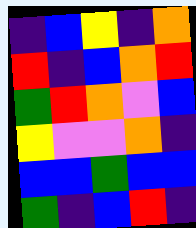[["indigo", "blue", "yellow", "indigo", "orange"], ["red", "indigo", "blue", "orange", "red"], ["green", "red", "orange", "violet", "blue"], ["yellow", "violet", "violet", "orange", "indigo"], ["blue", "blue", "green", "blue", "blue"], ["green", "indigo", "blue", "red", "indigo"]]